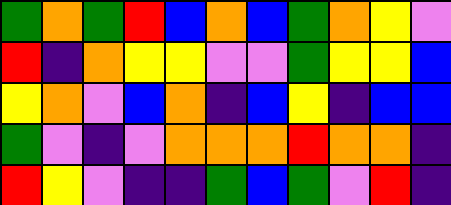[["green", "orange", "green", "red", "blue", "orange", "blue", "green", "orange", "yellow", "violet"], ["red", "indigo", "orange", "yellow", "yellow", "violet", "violet", "green", "yellow", "yellow", "blue"], ["yellow", "orange", "violet", "blue", "orange", "indigo", "blue", "yellow", "indigo", "blue", "blue"], ["green", "violet", "indigo", "violet", "orange", "orange", "orange", "red", "orange", "orange", "indigo"], ["red", "yellow", "violet", "indigo", "indigo", "green", "blue", "green", "violet", "red", "indigo"]]